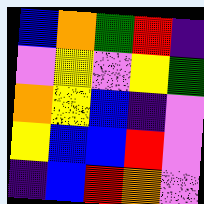[["blue", "orange", "green", "red", "indigo"], ["violet", "yellow", "violet", "yellow", "green"], ["orange", "yellow", "blue", "indigo", "violet"], ["yellow", "blue", "blue", "red", "violet"], ["indigo", "blue", "red", "orange", "violet"]]